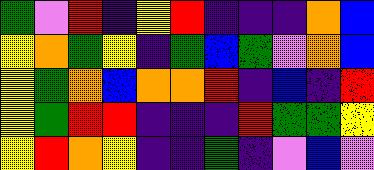[["green", "violet", "red", "indigo", "yellow", "red", "indigo", "indigo", "indigo", "orange", "blue"], ["yellow", "orange", "green", "yellow", "indigo", "green", "blue", "green", "violet", "orange", "blue"], ["yellow", "green", "orange", "blue", "orange", "orange", "red", "indigo", "blue", "indigo", "red"], ["yellow", "green", "red", "red", "indigo", "indigo", "indigo", "red", "green", "green", "yellow"], ["yellow", "red", "orange", "yellow", "indigo", "indigo", "green", "indigo", "violet", "blue", "violet"]]